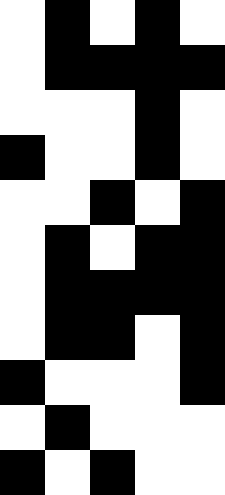[["white", "black", "white", "black", "white"], ["white", "black", "black", "black", "black"], ["white", "white", "white", "black", "white"], ["black", "white", "white", "black", "white"], ["white", "white", "black", "white", "black"], ["white", "black", "white", "black", "black"], ["white", "black", "black", "black", "black"], ["white", "black", "black", "white", "black"], ["black", "white", "white", "white", "black"], ["white", "black", "white", "white", "white"], ["black", "white", "black", "white", "white"]]